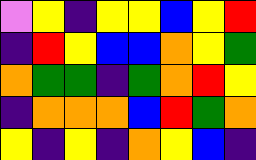[["violet", "yellow", "indigo", "yellow", "yellow", "blue", "yellow", "red"], ["indigo", "red", "yellow", "blue", "blue", "orange", "yellow", "green"], ["orange", "green", "green", "indigo", "green", "orange", "red", "yellow"], ["indigo", "orange", "orange", "orange", "blue", "red", "green", "orange"], ["yellow", "indigo", "yellow", "indigo", "orange", "yellow", "blue", "indigo"]]